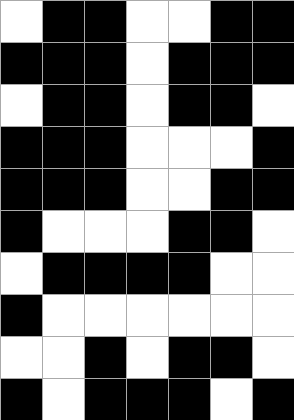[["white", "black", "black", "white", "white", "black", "black"], ["black", "black", "black", "white", "black", "black", "black"], ["white", "black", "black", "white", "black", "black", "white"], ["black", "black", "black", "white", "white", "white", "black"], ["black", "black", "black", "white", "white", "black", "black"], ["black", "white", "white", "white", "black", "black", "white"], ["white", "black", "black", "black", "black", "white", "white"], ["black", "white", "white", "white", "white", "white", "white"], ["white", "white", "black", "white", "black", "black", "white"], ["black", "white", "black", "black", "black", "white", "black"]]